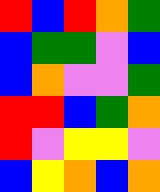[["red", "blue", "red", "orange", "green"], ["blue", "green", "green", "violet", "blue"], ["blue", "orange", "violet", "violet", "green"], ["red", "red", "blue", "green", "orange"], ["red", "violet", "yellow", "yellow", "violet"], ["blue", "yellow", "orange", "blue", "orange"]]